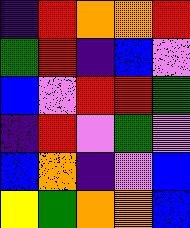[["indigo", "red", "orange", "orange", "red"], ["green", "red", "indigo", "blue", "violet"], ["blue", "violet", "red", "red", "green"], ["indigo", "red", "violet", "green", "violet"], ["blue", "orange", "indigo", "violet", "blue"], ["yellow", "green", "orange", "orange", "blue"]]